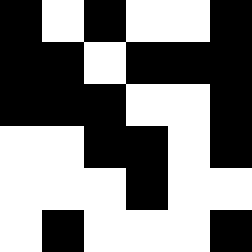[["black", "white", "black", "white", "white", "black"], ["black", "black", "white", "black", "black", "black"], ["black", "black", "black", "white", "white", "black"], ["white", "white", "black", "black", "white", "black"], ["white", "white", "white", "black", "white", "white"], ["white", "black", "white", "white", "white", "black"]]